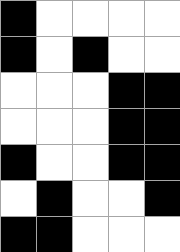[["black", "white", "white", "white", "white"], ["black", "white", "black", "white", "white"], ["white", "white", "white", "black", "black"], ["white", "white", "white", "black", "black"], ["black", "white", "white", "black", "black"], ["white", "black", "white", "white", "black"], ["black", "black", "white", "white", "white"]]